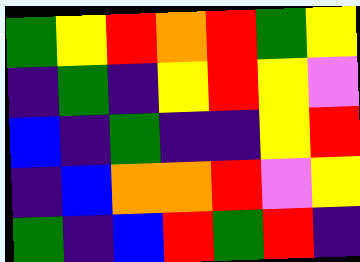[["green", "yellow", "red", "orange", "red", "green", "yellow"], ["indigo", "green", "indigo", "yellow", "red", "yellow", "violet"], ["blue", "indigo", "green", "indigo", "indigo", "yellow", "red"], ["indigo", "blue", "orange", "orange", "red", "violet", "yellow"], ["green", "indigo", "blue", "red", "green", "red", "indigo"]]